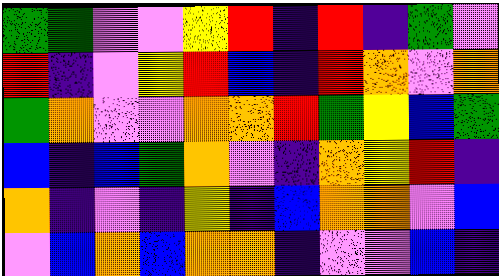[["green", "green", "violet", "violet", "yellow", "red", "indigo", "red", "indigo", "green", "violet"], ["red", "indigo", "violet", "yellow", "red", "blue", "indigo", "red", "orange", "violet", "orange"], ["green", "orange", "violet", "violet", "orange", "orange", "red", "green", "yellow", "blue", "green"], ["blue", "indigo", "blue", "green", "orange", "violet", "indigo", "orange", "yellow", "red", "indigo"], ["orange", "indigo", "violet", "indigo", "yellow", "indigo", "blue", "orange", "orange", "violet", "blue"], ["violet", "blue", "orange", "blue", "orange", "orange", "indigo", "violet", "violet", "blue", "indigo"]]